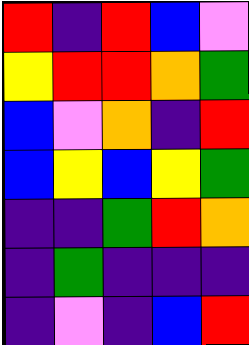[["red", "indigo", "red", "blue", "violet"], ["yellow", "red", "red", "orange", "green"], ["blue", "violet", "orange", "indigo", "red"], ["blue", "yellow", "blue", "yellow", "green"], ["indigo", "indigo", "green", "red", "orange"], ["indigo", "green", "indigo", "indigo", "indigo"], ["indigo", "violet", "indigo", "blue", "red"]]